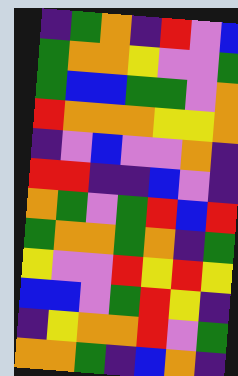[["indigo", "green", "orange", "indigo", "red", "violet", "blue"], ["green", "orange", "orange", "yellow", "violet", "violet", "green"], ["green", "blue", "blue", "green", "green", "violet", "orange"], ["red", "orange", "orange", "orange", "yellow", "yellow", "orange"], ["indigo", "violet", "blue", "violet", "violet", "orange", "indigo"], ["red", "red", "indigo", "indigo", "blue", "violet", "indigo"], ["orange", "green", "violet", "green", "red", "blue", "red"], ["green", "orange", "orange", "green", "orange", "indigo", "green"], ["yellow", "violet", "violet", "red", "yellow", "red", "yellow"], ["blue", "blue", "violet", "green", "red", "yellow", "indigo"], ["indigo", "yellow", "orange", "orange", "red", "violet", "green"], ["orange", "orange", "green", "indigo", "blue", "orange", "indigo"]]